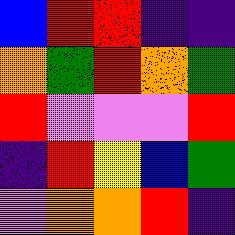[["blue", "red", "red", "indigo", "indigo"], ["orange", "green", "red", "orange", "green"], ["red", "violet", "violet", "violet", "red"], ["indigo", "red", "yellow", "blue", "green"], ["violet", "orange", "orange", "red", "indigo"]]